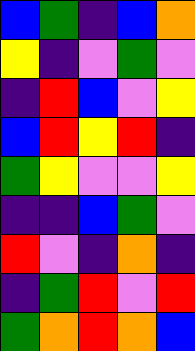[["blue", "green", "indigo", "blue", "orange"], ["yellow", "indigo", "violet", "green", "violet"], ["indigo", "red", "blue", "violet", "yellow"], ["blue", "red", "yellow", "red", "indigo"], ["green", "yellow", "violet", "violet", "yellow"], ["indigo", "indigo", "blue", "green", "violet"], ["red", "violet", "indigo", "orange", "indigo"], ["indigo", "green", "red", "violet", "red"], ["green", "orange", "red", "orange", "blue"]]